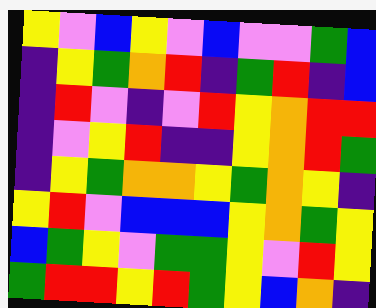[["yellow", "violet", "blue", "yellow", "violet", "blue", "violet", "violet", "green", "blue"], ["indigo", "yellow", "green", "orange", "red", "indigo", "green", "red", "indigo", "blue"], ["indigo", "red", "violet", "indigo", "violet", "red", "yellow", "orange", "red", "red"], ["indigo", "violet", "yellow", "red", "indigo", "indigo", "yellow", "orange", "red", "green"], ["indigo", "yellow", "green", "orange", "orange", "yellow", "green", "orange", "yellow", "indigo"], ["yellow", "red", "violet", "blue", "blue", "blue", "yellow", "orange", "green", "yellow"], ["blue", "green", "yellow", "violet", "green", "green", "yellow", "violet", "red", "yellow"], ["green", "red", "red", "yellow", "red", "green", "yellow", "blue", "orange", "indigo"]]